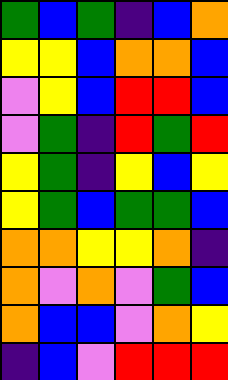[["green", "blue", "green", "indigo", "blue", "orange"], ["yellow", "yellow", "blue", "orange", "orange", "blue"], ["violet", "yellow", "blue", "red", "red", "blue"], ["violet", "green", "indigo", "red", "green", "red"], ["yellow", "green", "indigo", "yellow", "blue", "yellow"], ["yellow", "green", "blue", "green", "green", "blue"], ["orange", "orange", "yellow", "yellow", "orange", "indigo"], ["orange", "violet", "orange", "violet", "green", "blue"], ["orange", "blue", "blue", "violet", "orange", "yellow"], ["indigo", "blue", "violet", "red", "red", "red"]]